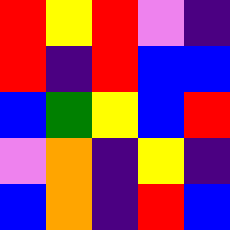[["red", "yellow", "red", "violet", "indigo"], ["red", "indigo", "red", "blue", "blue"], ["blue", "green", "yellow", "blue", "red"], ["violet", "orange", "indigo", "yellow", "indigo"], ["blue", "orange", "indigo", "red", "blue"]]